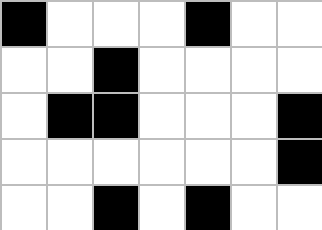[["black", "white", "white", "white", "black", "white", "white"], ["white", "white", "black", "white", "white", "white", "white"], ["white", "black", "black", "white", "white", "white", "black"], ["white", "white", "white", "white", "white", "white", "black"], ["white", "white", "black", "white", "black", "white", "white"]]